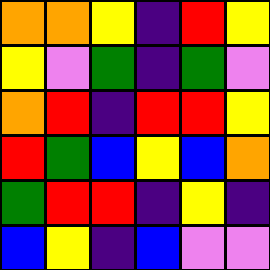[["orange", "orange", "yellow", "indigo", "red", "yellow"], ["yellow", "violet", "green", "indigo", "green", "violet"], ["orange", "red", "indigo", "red", "red", "yellow"], ["red", "green", "blue", "yellow", "blue", "orange"], ["green", "red", "red", "indigo", "yellow", "indigo"], ["blue", "yellow", "indigo", "blue", "violet", "violet"]]